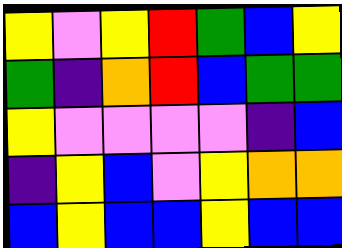[["yellow", "violet", "yellow", "red", "green", "blue", "yellow"], ["green", "indigo", "orange", "red", "blue", "green", "green"], ["yellow", "violet", "violet", "violet", "violet", "indigo", "blue"], ["indigo", "yellow", "blue", "violet", "yellow", "orange", "orange"], ["blue", "yellow", "blue", "blue", "yellow", "blue", "blue"]]